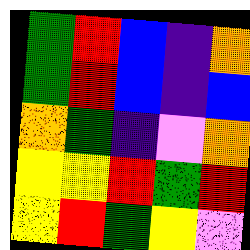[["green", "red", "blue", "indigo", "orange"], ["green", "red", "blue", "indigo", "blue"], ["orange", "green", "indigo", "violet", "orange"], ["yellow", "yellow", "red", "green", "red"], ["yellow", "red", "green", "yellow", "violet"]]